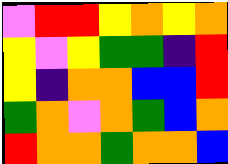[["violet", "red", "red", "yellow", "orange", "yellow", "orange"], ["yellow", "violet", "yellow", "green", "green", "indigo", "red"], ["yellow", "indigo", "orange", "orange", "blue", "blue", "red"], ["green", "orange", "violet", "orange", "green", "blue", "orange"], ["red", "orange", "orange", "green", "orange", "orange", "blue"]]